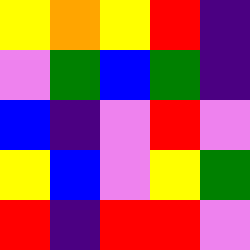[["yellow", "orange", "yellow", "red", "indigo"], ["violet", "green", "blue", "green", "indigo"], ["blue", "indigo", "violet", "red", "violet"], ["yellow", "blue", "violet", "yellow", "green"], ["red", "indigo", "red", "red", "violet"]]